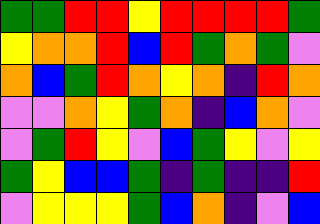[["green", "green", "red", "red", "yellow", "red", "red", "red", "red", "green"], ["yellow", "orange", "orange", "red", "blue", "red", "green", "orange", "green", "violet"], ["orange", "blue", "green", "red", "orange", "yellow", "orange", "indigo", "red", "orange"], ["violet", "violet", "orange", "yellow", "green", "orange", "indigo", "blue", "orange", "violet"], ["violet", "green", "red", "yellow", "violet", "blue", "green", "yellow", "violet", "yellow"], ["green", "yellow", "blue", "blue", "green", "indigo", "green", "indigo", "indigo", "red"], ["violet", "yellow", "yellow", "yellow", "green", "blue", "orange", "indigo", "violet", "blue"]]